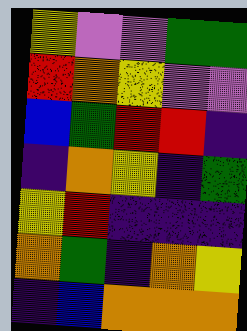[["yellow", "violet", "violet", "green", "green"], ["red", "orange", "yellow", "violet", "violet"], ["blue", "green", "red", "red", "indigo"], ["indigo", "orange", "yellow", "indigo", "green"], ["yellow", "red", "indigo", "indigo", "indigo"], ["orange", "green", "indigo", "orange", "yellow"], ["indigo", "blue", "orange", "orange", "orange"]]